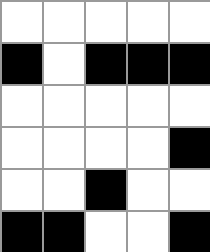[["white", "white", "white", "white", "white"], ["black", "white", "black", "black", "black"], ["white", "white", "white", "white", "white"], ["white", "white", "white", "white", "black"], ["white", "white", "black", "white", "white"], ["black", "black", "white", "white", "black"]]